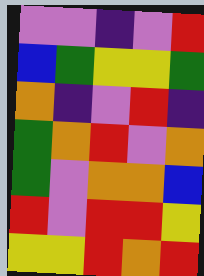[["violet", "violet", "indigo", "violet", "red"], ["blue", "green", "yellow", "yellow", "green"], ["orange", "indigo", "violet", "red", "indigo"], ["green", "orange", "red", "violet", "orange"], ["green", "violet", "orange", "orange", "blue"], ["red", "violet", "red", "red", "yellow"], ["yellow", "yellow", "red", "orange", "red"]]